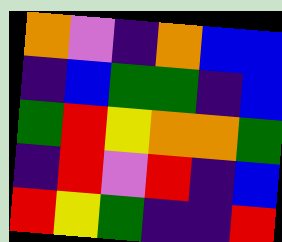[["orange", "violet", "indigo", "orange", "blue", "blue"], ["indigo", "blue", "green", "green", "indigo", "blue"], ["green", "red", "yellow", "orange", "orange", "green"], ["indigo", "red", "violet", "red", "indigo", "blue"], ["red", "yellow", "green", "indigo", "indigo", "red"]]